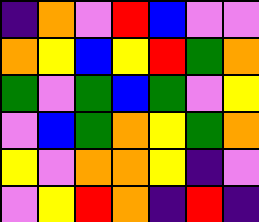[["indigo", "orange", "violet", "red", "blue", "violet", "violet"], ["orange", "yellow", "blue", "yellow", "red", "green", "orange"], ["green", "violet", "green", "blue", "green", "violet", "yellow"], ["violet", "blue", "green", "orange", "yellow", "green", "orange"], ["yellow", "violet", "orange", "orange", "yellow", "indigo", "violet"], ["violet", "yellow", "red", "orange", "indigo", "red", "indigo"]]